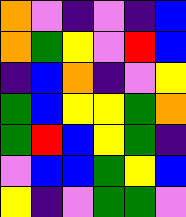[["orange", "violet", "indigo", "violet", "indigo", "blue"], ["orange", "green", "yellow", "violet", "red", "blue"], ["indigo", "blue", "orange", "indigo", "violet", "yellow"], ["green", "blue", "yellow", "yellow", "green", "orange"], ["green", "red", "blue", "yellow", "green", "indigo"], ["violet", "blue", "blue", "green", "yellow", "blue"], ["yellow", "indigo", "violet", "green", "green", "violet"]]